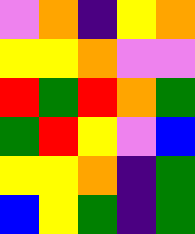[["violet", "orange", "indigo", "yellow", "orange"], ["yellow", "yellow", "orange", "violet", "violet"], ["red", "green", "red", "orange", "green"], ["green", "red", "yellow", "violet", "blue"], ["yellow", "yellow", "orange", "indigo", "green"], ["blue", "yellow", "green", "indigo", "green"]]